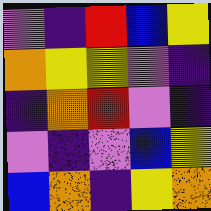[["violet", "indigo", "red", "blue", "yellow"], ["orange", "yellow", "yellow", "violet", "indigo"], ["indigo", "orange", "red", "violet", "indigo"], ["violet", "indigo", "violet", "blue", "yellow"], ["blue", "orange", "indigo", "yellow", "orange"]]